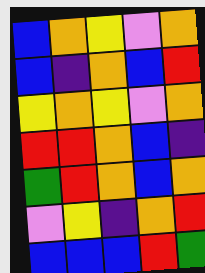[["blue", "orange", "yellow", "violet", "orange"], ["blue", "indigo", "orange", "blue", "red"], ["yellow", "orange", "yellow", "violet", "orange"], ["red", "red", "orange", "blue", "indigo"], ["green", "red", "orange", "blue", "orange"], ["violet", "yellow", "indigo", "orange", "red"], ["blue", "blue", "blue", "red", "green"]]